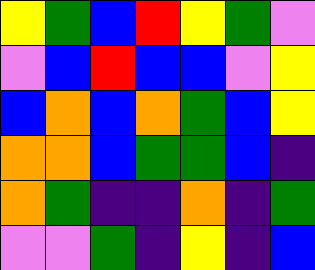[["yellow", "green", "blue", "red", "yellow", "green", "violet"], ["violet", "blue", "red", "blue", "blue", "violet", "yellow"], ["blue", "orange", "blue", "orange", "green", "blue", "yellow"], ["orange", "orange", "blue", "green", "green", "blue", "indigo"], ["orange", "green", "indigo", "indigo", "orange", "indigo", "green"], ["violet", "violet", "green", "indigo", "yellow", "indigo", "blue"]]